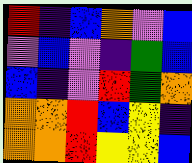[["red", "indigo", "blue", "orange", "violet", "blue"], ["violet", "blue", "violet", "indigo", "green", "blue"], ["blue", "indigo", "violet", "red", "green", "orange"], ["orange", "orange", "red", "blue", "yellow", "indigo"], ["orange", "orange", "red", "yellow", "yellow", "blue"]]